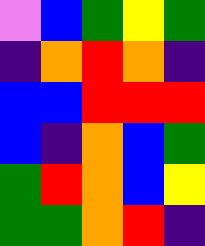[["violet", "blue", "green", "yellow", "green"], ["indigo", "orange", "red", "orange", "indigo"], ["blue", "blue", "red", "red", "red"], ["blue", "indigo", "orange", "blue", "green"], ["green", "red", "orange", "blue", "yellow"], ["green", "green", "orange", "red", "indigo"]]